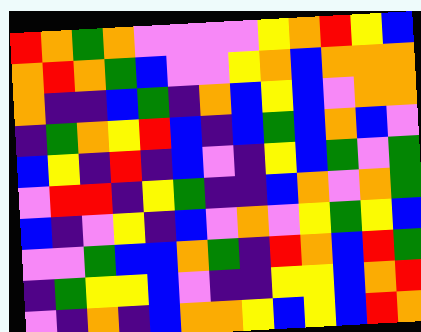[["red", "orange", "green", "orange", "violet", "violet", "violet", "violet", "yellow", "orange", "red", "yellow", "blue"], ["orange", "red", "orange", "green", "blue", "violet", "violet", "yellow", "orange", "blue", "orange", "orange", "orange"], ["orange", "indigo", "indigo", "blue", "green", "indigo", "orange", "blue", "yellow", "blue", "violet", "orange", "orange"], ["indigo", "green", "orange", "yellow", "red", "blue", "indigo", "blue", "green", "blue", "orange", "blue", "violet"], ["blue", "yellow", "indigo", "red", "indigo", "blue", "violet", "indigo", "yellow", "blue", "green", "violet", "green"], ["violet", "red", "red", "indigo", "yellow", "green", "indigo", "indigo", "blue", "orange", "violet", "orange", "green"], ["blue", "indigo", "violet", "yellow", "indigo", "blue", "violet", "orange", "violet", "yellow", "green", "yellow", "blue"], ["violet", "violet", "green", "blue", "blue", "orange", "green", "indigo", "red", "orange", "blue", "red", "green"], ["indigo", "green", "yellow", "yellow", "blue", "violet", "indigo", "indigo", "yellow", "yellow", "blue", "orange", "red"], ["violet", "indigo", "orange", "indigo", "blue", "orange", "orange", "yellow", "blue", "yellow", "blue", "red", "orange"]]